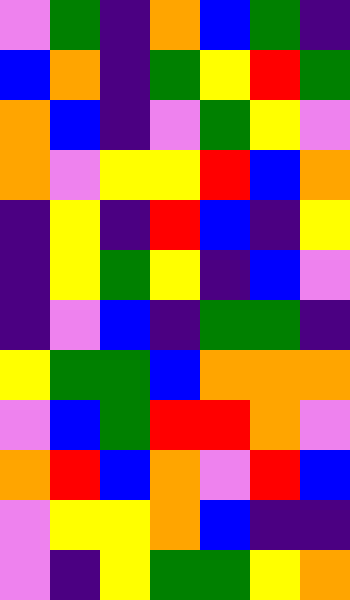[["violet", "green", "indigo", "orange", "blue", "green", "indigo"], ["blue", "orange", "indigo", "green", "yellow", "red", "green"], ["orange", "blue", "indigo", "violet", "green", "yellow", "violet"], ["orange", "violet", "yellow", "yellow", "red", "blue", "orange"], ["indigo", "yellow", "indigo", "red", "blue", "indigo", "yellow"], ["indigo", "yellow", "green", "yellow", "indigo", "blue", "violet"], ["indigo", "violet", "blue", "indigo", "green", "green", "indigo"], ["yellow", "green", "green", "blue", "orange", "orange", "orange"], ["violet", "blue", "green", "red", "red", "orange", "violet"], ["orange", "red", "blue", "orange", "violet", "red", "blue"], ["violet", "yellow", "yellow", "orange", "blue", "indigo", "indigo"], ["violet", "indigo", "yellow", "green", "green", "yellow", "orange"]]